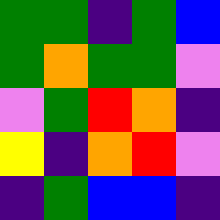[["green", "green", "indigo", "green", "blue"], ["green", "orange", "green", "green", "violet"], ["violet", "green", "red", "orange", "indigo"], ["yellow", "indigo", "orange", "red", "violet"], ["indigo", "green", "blue", "blue", "indigo"]]